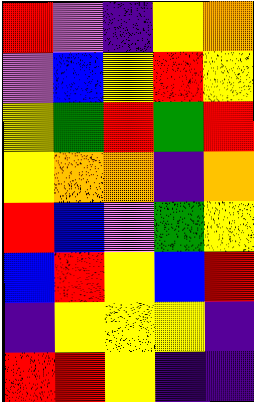[["red", "violet", "indigo", "yellow", "orange"], ["violet", "blue", "yellow", "red", "yellow"], ["yellow", "green", "red", "green", "red"], ["yellow", "orange", "orange", "indigo", "orange"], ["red", "blue", "violet", "green", "yellow"], ["blue", "red", "yellow", "blue", "red"], ["indigo", "yellow", "yellow", "yellow", "indigo"], ["red", "red", "yellow", "indigo", "indigo"]]